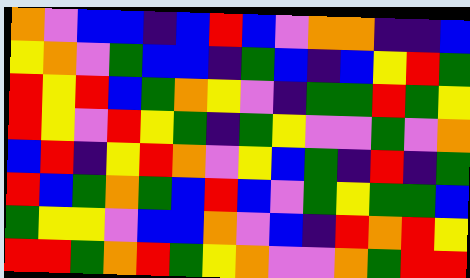[["orange", "violet", "blue", "blue", "indigo", "blue", "red", "blue", "violet", "orange", "orange", "indigo", "indigo", "blue"], ["yellow", "orange", "violet", "green", "blue", "blue", "indigo", "green", "blue", "indigo", "blue", "yellow", "red", "green"], ["red", "yellow", "red", "blue", "green", "orange", "yellow", "violet", "indigo", "green", "green", "red", "green", "yellow"], ["red", "yellow", "violet", "red", "yellow", "green", "indigo", "green", "yellow", "violet", "violet", "green", "violet", "orange"], ["blue", "red", "indigo", "yellow", "red", "orange", "violet", "yellow", "blue", "green", "indigo", "red", "indigo", "green"], ["red", "blue", "green", "orange", "green", "blue", "red", "blue", "violet", "green", "yellow", "green", "green", "blue"], ["green", "yellow", "yellow", "violet", "blue", "blue", "orange", "violet", "blue", "indigo", "red", "orange", "red", "yellow"], ["red", "red", "green", "orange", "red", "green", "yellow", "orange", "violet", "violet", "orange", "green", "red", "red"]]